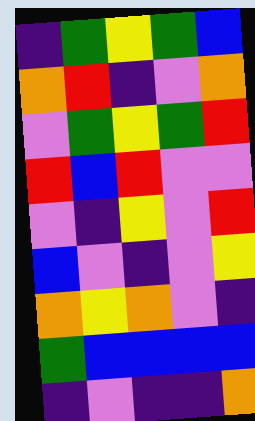[["indigo", "green", "yellow", "green", "blue"], ["orange", "red", "indigo", "violet", "orange"], ["violet", "green", "yellow", "green", "red"], ["red", "blue", "red", "violet", "violet"], ["violet", "indigo", "yellow", "violet", "red"], ["blue", "violet", "indigo", "violet", "yellow"], ["orange", "yellow", "orange", "violet", "indigo"], ["green", "blue", "blue", "blue", "blue"], ["indigo", "violet", "indigo", "indigo", "orange"]]